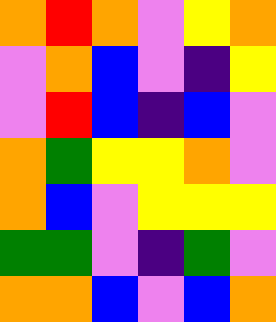[["orange", "red", "orange", "violet", "yellow", "orange"], ["violet", "orange", "blue", "violet", "indigo", "yellow"], ["violet", "red", "blue", "indigo", "blue", "violet"], ["orange", "green", "yellow", "yellow", "orange", "violet"], ["orange", "blue", "violet", "yellow", "yellow", "yellow"], ["green", "green", "violet", "indigo", "green", "violet"], ["orange", "orange", "blue", "violet", "blue", "orange"]]